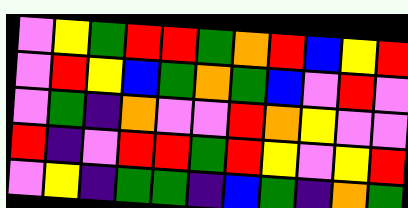[["violet", "yellow", "green", "red", "red", "green", "orange", "red", "blue", "yellow", "red"], ["violet", "red", "yellow", "blue", "green", "orange", "green", "blue", "violet", "red", "violet"], ["violet", "green", "indigo", "orange", "violet", "violet", "red", "orange", "yellow", "violet", "violet"], ["red", "indigo", "violet", "red", "red", "green", "red", "yellow", "violet", "yellow", "red"], ["violet", "yellow", "indigo", "green", "green", "indigo", "blue", "green", "indigo", "orange", "green"]]